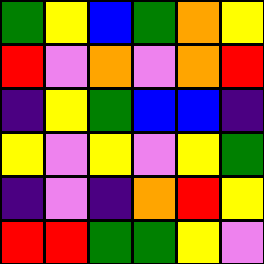[["green", "yellow", "blue", "green", "orange", "yellow"], ["red", "violet", "orange", "violet", "orange", "red"], ["indigo", "yellow", "green", "blue", "blue", "indigo"], ["yellow", "violet", "yellow", "violet", "yellow", "green"], ["indigo", "violet", "indigo", "orange", "red", "yellow"], ["red", "red", "green", "green", "yellow", "violet"]]